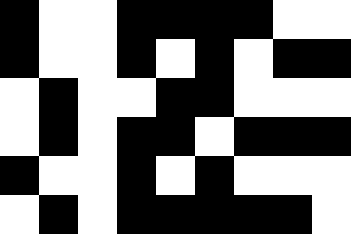[["black", "white", "white", "black", "black", "black", "black", "white", "white"], ["black", "white", "white", "black", "white", "black", "white", "black", "black"], ["white", "black", "white", "white", "black", "black", "white", "white", "white"], ["white", "black", "white", "black", "black", "white", "black", "black", "black"], ["black", "white", "white", "black", "white", "black", "white", "white", "white"], ["white", "black", "white", "black", "black", "black", "black", "black", "white"]]